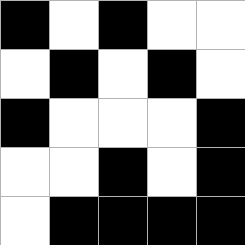[["black", "white", "black", "white", "white"], ["white", "black", "white", "black", "white"], ["black", "white", "white", "white", "black"], ["white", "white", "black", "white", "black"], ["white", "black", "black", "black", "black"]]